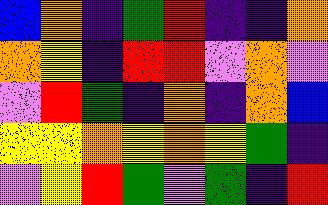[["blue", "orange", "indigo", "green", "red", "indigo", "indigo", "orange"], ["orange", "yellow", "indigo", "red", "red", "violet", "orange", "violet"], ["violet", "red", "green", "indigo", "orange", "indigo", "orange", "blue"], ["yellow", "yellow", "orange", "yellow", "orange", "yellow", "green", "indigo"], ["violet", "yellow", "red", "green", "violet", "green", "indigo", "red"]]